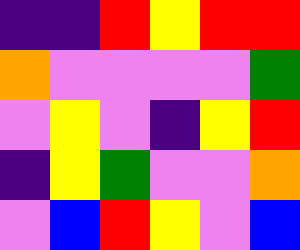[["indigo", "indigo", "red", "yellow", "red", "red"], ["orange", "violet", "violet", "violet", "violet", "green"], ["violet", "yellow", "violet", "indigo", "yellow", "red"], ["indigo", "yellow", "green", "violet", "violet", "orange"], ["violet", "blue", "red", "yellow", "violet", "blue"]]